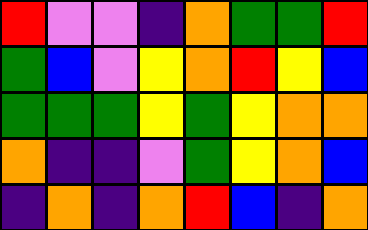[["red", "violet", "violet", "indigo", "orange", "green", "green", "red"], ["green", "blue", "violet", "yellow", "orange", "red", "yellow", "blue"], ["green", "green", "green", "yellow", "green", "yellow", "orange", "orange"], ["orange", "indigo", "indigo", "violet", "green", "yellow", "orange", "blue"], ["indigo", "orange", "indigo", "orange", "red", "blue", "indigo", "orange"]]